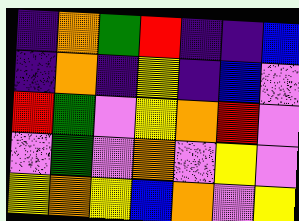[["indigo", "orange", "green", "red", "indigo", "indigo", "blue"], ["indigo", "orange", "indigo", "yellow", "indigo", "blue", "violet"], ["red", "green", "violet", "yellow", "orange", "red", "violet"], ["violet", "green", "violet", "orange", "violet", "yellow", "violet"], ["yellow", "orange", "yellow", "blue", "orange", "violet", "yellow"]]